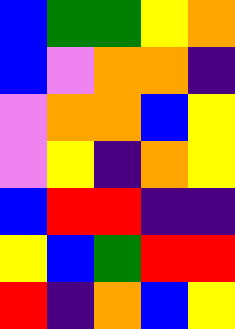[["blue", "green", "green", "yellow", "orange"], ["blue", "violet", "orange", "orange", "indigo"], ["violet", "orange", "orange", "blue", "yellow"], ["violet", "yellow", "indigo", "orange", "yellow"], ["blue", "red", "red", "indigo", "indigo"], ["yellow", "blue", "green", "red", "red"], ["red", "indigo", "orange", "blue", "yellow"]]